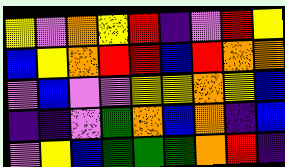[["yellow", "violet", "orange", "yellow", "red", "indigo", "violet", "red", "yellow"], ["blue", "yellow", "orange", "red", "red", "blue", "red", "orange", "orange"], ["violet", "blue", "violet", "violet", "yellow", "yellow", "orange", "yellow", "blue"], ["indigo", "indigo", "violet", "green", "orange", "blue", "orange", "indigo", "blue"], ["violet", "yellow", "blue", "green", "green", "green", "orange", "red", "indigo"]]